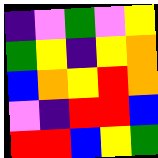[["indigo", "violet", "green", "violet", "yellow"], ["green", "yellow", "indigo", "yellow", "orange"], ["blue", "orange", "yellow", "red", "orange"], ["violet", "indigo", "red", "red", "blue"], ["red", "red", "blue", "yellow", "green"]]